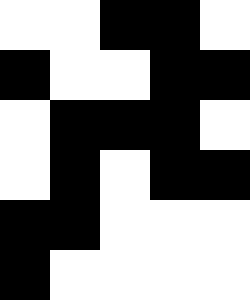[["white", "white", "black", "black", "white"], ["black", "white", "white", "black", "black"], ["white", "black", "black", "black", "white"], ["white", "black", "white", "black", "black"], ["black", "black", "white", "white", "white"], ["black", "white", "white", "white", "white"]]